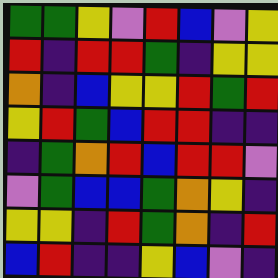[["green", "green", "yellow", "violet", "red", "blue", "violet", "yellow"], ["red", "indigo", "red", "red", "green", "indigo", "yellow", "yellow"], ["orange", "indigo", "blue", "yellow", "yellow", "red", "green", "red"], ["yellow", "red", "green", "blue", "red", "red", "indigo", "indigo"], ["indigo", "green", "orange", "red", "blue", "red", "red", "violet"], ["violet", "green", "blue", "blue", "green", "orange", "yellow", "indigo"], ["yellow", "yellow", "indigo", "red", "green", "orange", "indigo", "red"], ["blue", "red", "indigo", "indigo", "yellow", "blue", "violet", "indigo"]]